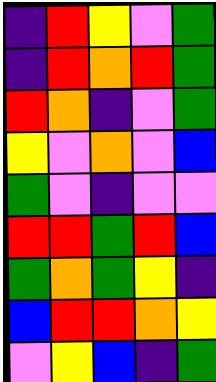[["indigo", "red", "yellow", "violet", "green"], ["indigo", "red", "orange", "red", "green"], ["red", "orange", "indigo", "violet", "green"], ["yellow", "violet", "orange", "violet", "blue"], ["green", "violet", "indigo", "violet", "violet"], ["red", "red", "green", "red", "blue"], ["green", "orange", "green", "yellow", "indigo"], ["blue", "red", "red", "orange", "yellow"], ["violet", "yellow", "blue", "indigo", "green"]]